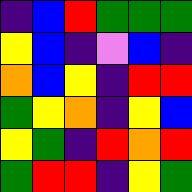[["indigo", "blue", "red", "green", "green", "green"], ["yellow", "blue", "indigo", "violet", "blue", "indigo"], ["orange", "blue", "yellow", "indigo", "red", "red"], ["green", "yellow", "orange", "indigo", "yellow", "blue"], ["yellow", "green", "indigo", "red", "orange", "red"], ["green", "red", "red", "indigo", "yellow", "green"]]